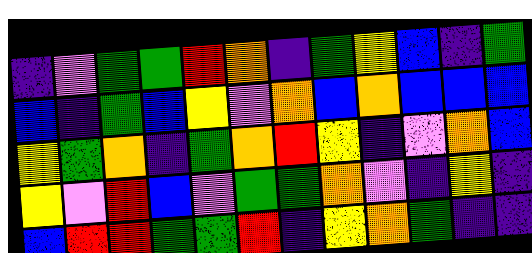[["indigo", "violet", "green", "green", "red", "orange", "indigo", "green", "yellow", "blue", "indigo", "green"], ["blue", "indigo", "green", "blue", "yellow", "violet", "orange", "blue", "orange", "blue", "blue", "blue"], ["yellow", "green", "orange", "indigo", "green", "orange", "red", "yellow", "indigo", "violet", "orange", "blue"], ["yellow", "violet", "red", "blue", "violet", "green", "green", "orange", "violet", "indigo", "yellow", "indigo"], ["blue", "red", "red", "green", "green", "red", "indigo", "yellow", "orange", "green", "indigo", "indigo"]]